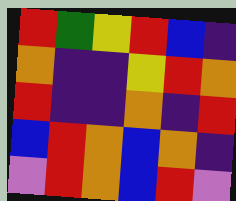[["red", "green", "yellow", "red", "blue", "indigo"], ["orange", "indigo", "indigo", "yellow", "red", "orange"], ["red", "indigo", "indigo", "orange", "indigo", "red"], ["blue", "red", "orange", "blue", "orange", "indigo"], ["violet", "red", "orange", "blue", "red", "violet"]]